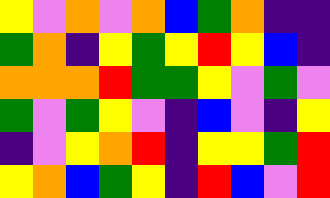[["yellow", "violet", "orange", "violet", "orange", "blue", "green", "orange", "indigo", "indigo"], ["green", "orange", "indigo", "yellow", "green", "yellow", "red", "yellow", "blue", "indigo"], ["orange", "orange", "orange", "red", "green", "green", "yellow", "violet", "green", "violet"], ["green", "violet", "green", "yellow", "violet", "indigo", "blue", "violet", "indigo", "yellow"], ["indigo", "violet", "yellow", "orange", "red", "indigo", "yellow", "yellow", "green", "red"], ["yellow", "orange", "blue", "green", "yellow", "indigo", "red", "blue", "violet", "red"]]